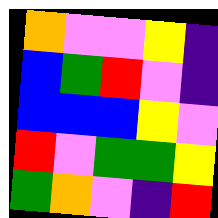[["orange", "violet", "violet", "yellow", "indigo"], ["blue", "green", "red", "violet", "indigo"], ["blue", "blue", "blue", "yellow", "violet"], ["red", "violet", "green", "green", "yellow"], ["green", "orange", "violet", "indigo", "red"]]